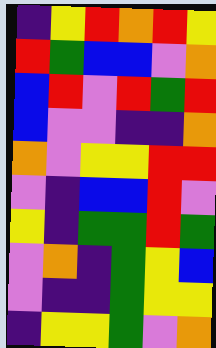[["indigo", "yellow", "red", "orange", "red", "yellow"], ["red", "green", "blue", "blue", "violet", "orange"], ["blue", "red", "violet", "red", "green", "red"], ["blue", "violet", "violet", "indigo", "indigo", "orange"], ["orange", "violet", "yellow", "yellow", "red", "red"], ["violet", "indigo", "blue", "blue", "red", "violet"], ["yellow", "indigo", "green", "green", "red", "green"], ["violet", "orange", "indigo", "green", "yellow", "blue"], ["violet", "indigo", "indigo", "green", "yellow", "yellow"], ["indigo", "yellow", "yellow", "green", "violet", "orange"]]